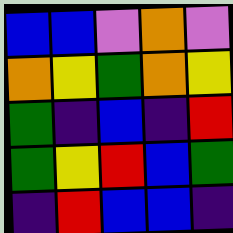[["blue", "blue", "violet", "orange", "violet"], ["orange", "yellow", "green", "orange", "yellow"], ["green", "indigo", "blue", "indigo", "red"], ["green", "yellow", "red", "blue", "green"], ["indigo", "red", "blue", "blue", "indigo"]]